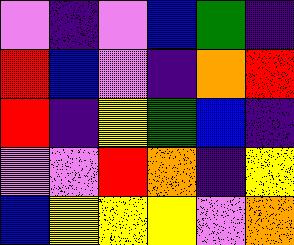[["violet", "indigo", "violet", "blue", "green", "indigo"], ["red", "blue", "violet", "indigo", "orange", "red"], ["red", "indigo", "yellow", "green", "blue", "indigo"], ["violet", "violet", "red", "orange", "indigo", "yellow"], ["blue", "yellow", "yellow", "yellow", "violet", "orange"]]